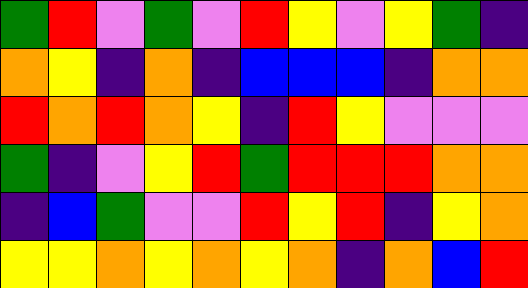[["green", "red", "violet", "green", "violet", "red", "yellow", "violet", "yellow", "green", "indigo"], ["orange", "yellow", "indigo", "orange", "indigo", "blue", "blue", "blue", "indigo", "orange", "orange"], ["red", "orange", "red", "orange", "yellow", "indigo", "red", "yellow", "violet", "violet", "violet"], ["green", "indigo", "violet", "yellow", "red", "green", "red", "red", "red", "orange", "orange"], ["indigo", "blue", "green", "violet", "violet", "red", "yellow", "red", "indigo", "yellow", "orange"], ["yellow", "yellow", "orange", "yellow", "orange", "yellow", "orange", "indigo", "orange", "blue", "red"]]